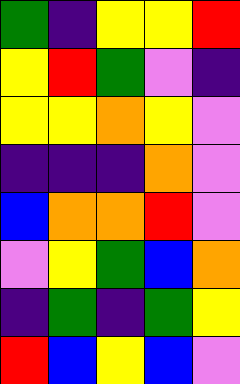[["green", "indigo", "yellow", "yellow", "red"], ["yellow", "red", "green", "violet", "indigo"], ["yellow", "yellow", "orange", "yellow", "violet"], ["indigo", "indigo", "indigo", "orange", "violet"], ["blue", "orange", "orange", "red", "violet"], ["violet", "yellow", "green", "blue", "orange"], ["indigo", "green", "indigo", "green", "yellow"], ["red", "blue", "yellow", "blue", "violet"]]